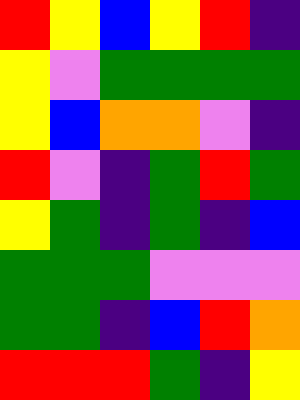[["red", "yellow", "blue", "yellow", "red", "indigo"], ["yellow", "violet", "green", "green", "green", "green"], ["yellow", "blue", "orange", "orange", "violet", "indigo"], ["red", "violet", "indigo", "green", "red", "green"], ["yellow", "green", "indigo", "green", "indigo", "blue"], ["green", "green", "green", "violet", "violet", "violet"], ["green", "green", "indigo", "blue", "red", "orange"], ["red", "red", "red", "green", "indigo", "yellow"]]